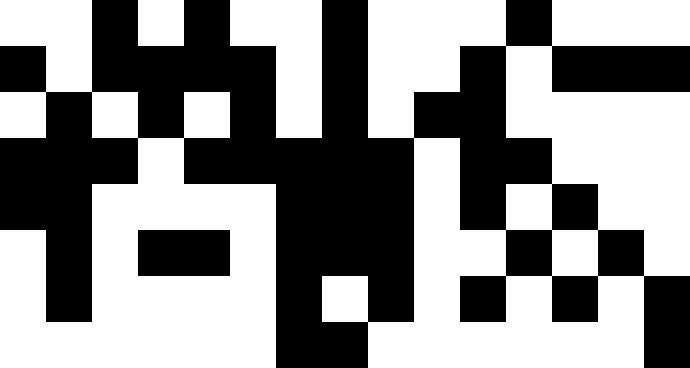[["white", "white", "black", "white", "black", "white", "white", "black", "white", "white", "white", "black", "white", "white", "white"], ["black", "white", "black", "black", "black", "black", "white", "black", "white", "white", "black", "white", "black", "black", "black"], ["white", "black", "white", "black", "white", "black", "white", "black", "white", "black", "black", "white", "white", "white", "white"], ["black", "black", "black", "white", "black", "black", "black", "black", "black", "white", "black", "black", "white", "white", "white"], ["black", "black", "white", "white", "white", "white", "black", "black", "black", "white", "black", "white", "black", "white", "white"], ["white", "black", "white", "black", "black", "white", "black", "black", "black", "white", "white", "black", "white", "black", "white"], ["white", "black", "white", "white", "white", "white", "black", "white", "black", "white", "black", "white", "black", "white", "black"], ["white", "white", "white", "white", "white", "white", "black", "black", "white", "white", "white", "white", "white", "white", "black"]]